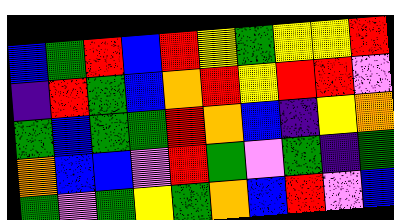[["blue", "green", "red", "blue", "red", "yellow", "green", "yellow", "yellow", "red"], ["indigo", "red", "green", "blue", "orange", "red", "yellow", "red", "red", "violet"], ["green", "blue", "green", "green", "red", "orange", "blue", "indigo", "yellow", "orange"], ["orange", "blue", "blue", "violet", "red", "green", "violet", "green", "indigo", "green"], ["green", "violet", "green", "yellow", "green", "orange", "blue", "red", "violet", "blue"]]